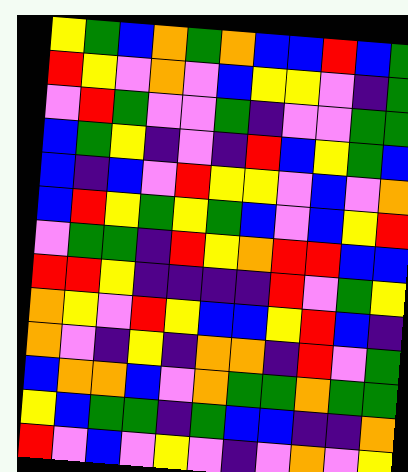[["yellow", "green", "blue", "orange", "green", "orange", "blue", "blue", "red", "blue", "green"], ["red", "yellow", "violet", "orange", "violet", "blue", "yellow", "yellow", "violet", "indigo", "green"], ["violet", "red", "green", "violet", "violet", "green", "indigo", "violet", "violet", "green", "green"], ["blue", "green", "yellow", "indigo", "violet", "indigo", "red", "blue", "yellow", "green", "blue"], ["blue", "indigo", "blue", "violet", "red", "yellow", "yellow", "violet", "blue", "violet", "orange"], ["blue", "red", "yellow", "green", "yellow", "green", "blue", "violet", "blue", "yellow", "red"], ["violet", "green", "green", "indigo", "red", "yellow", "orange", "red", "red", "blue", "blue"], ["red", "red", "yellow", "indigo", "indigo", "indigo", "indigo", "red", "violet", "green", "yellow"], ["orange", "yellow", "violet", "red", "yellow", "blue", "blue", "yellow", "red", "blue", "indigo"], ["orange", "violet", "indigo", "yellow", "indigo", "orange", "orange", "indigo", "red", "violet", "green"], ["blue", "orange", "orange", "blue", "violet", "orange", "green", "green", "orange", "green", "green"], ["yellow", "blue", "green", "green", "indigo", "green", "blue", "blue", "indigo", "indigo", "orange"], ["red", "violet", "blue", "violet", "yellow", "violet", "indigo", "violet", "orange", "violet", "yellow"]]